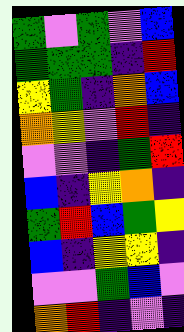[["green", "violet", "green", "violet", "blue"], ["green", "green", "green", "indigo", "red"], ["yellow", "green", "indigo", "orange", "blue"], ["orange", "yellow", "violet", "red", "indigo"], ["violet", "violet", "indigo", "green", "red"], ["blue", "indigo", "yellow", "orange", "indigo"], ["green", "red", "blue", "green", "yellow"], ["blue", "indigo", "yellow", "yellow", "indigo"], ["violet", "violet", "green", "blue", "violet"], ["orange", "red", "indigo", "violet", "indigo"]]